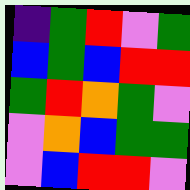[["indigo", "green", "red", "violet", "green"], ["blue", "green", "blue", "red", "red"], ["green", "red", "orange", "green", "violet"], ["violet", "orange", "blue", "green", "green"], ["violet", "blue", "red", "red", "violet"]]